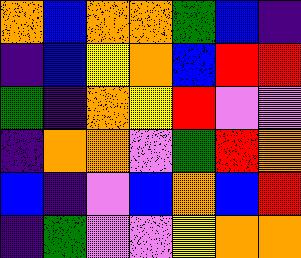[["orange", "blue", "orange", "orange", "green", "blue", "indigo"], ["indigo", "blue", "yellow", "orange", "blue", "red", "red"], ["green", "indigo", "orange", "yellow", "red", "violet", "violet"], ["indigo", "orange", "orange", "violet", "green", "red", "orange"], ["blue", "indigo", "violet", "blue", "orange", "blue", "red"], ["indigo", "green", "violet", "violet", "yellow", "orange", "orange"]]